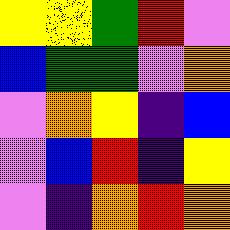[["yellow", "yellow", "green", "red", "violet"], ["blue", "green", "green", "violet", "orange"], ["violet", "orange", "yellow", "indigo", "blue"], ["violet", "blue", "red", "indigo", "yellow"], ["violet", "indigo", "orange", "red", "orange"]]